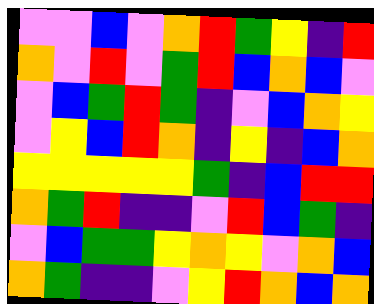[["violet", "violet", "blue", "violet", "orange", "red", "green", "yellow", "indigo", "red"], ["orange", "violet", "red", "violet", "green", "red", "blue", "orange", "blue", "violet"], ["violet", "blue", "green", "red", "green", "indigo", "violet", "blue", "orange", "yellow"], ["violet", "yellow", "blue", "red", "orange", "indigo", "yellow", "indigo", "blue", "orange"], ["yellow", "yellow", "yellow", "yellow", "yellow", "green", "indigo", "blue", "red", "red"], ["orange", "green", "red", "indigo", "indigo", "violet", "red", "blue", "green", "indigo"], ["violet", "blue", "green", "green", "yellow", "orange", "yellow", "violet", "orange", "blue"], ["orange", "green", "indigo", "indigo", "violet", "yellow", "red", "orange", "blue", "orange"]]